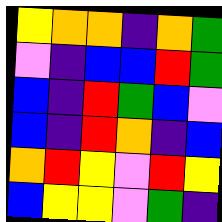[["yellow", "orange", "orange", "indigo", "orange", "green"], ["violet", "indigo", "blue", "blue", "red", "green"], ["blue", "indigo", "red", "green", "blue", "violet"], ["blue", "indigo", "red", "orange", "indigo", "blue"], ["orange", "red", "yellow", "violet", "red", "yellow"], ["blue", "yellow", "yellow", "violet", "green", "indigo"]]